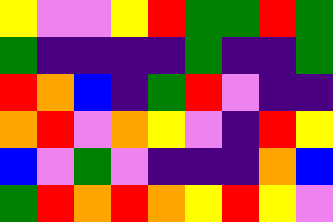[["yellow", "violet", "violet", "yellow", "red", "green", "green", "red", "green"], ["green", "indigo", "indigo", "indigo", "indigo", "green", "indigo", "indigo", "green"], ["red", "orange", "blue", "indigo", "green", "red", "violet", "indigo", "indigo"], ["orange", "red", "violet", "orange", "yellow", "violet", "indigo", "red", "yellow"], ["blue", "violet", "green", "violet", "indigo", "indigo", "indigo", "orange", "blue"], ["green", "red", "orange", "red", "orange", "yellow", "red", "yellow", "violet"]]